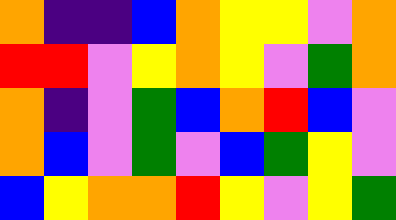[["orange", "indigo", "indigo", "blue", "orange", "yellow", "yellow", "violet", "orange"], ["red", "red", "violet", "yellow", "orange", "yellow", "violet", "green", "orange"], ["orange", "indigo", "violet", "green", "blue", "orange", "red", "blue", "violet"], ["orange", "blue", "violet", "green", "violet", "blue", "green", "yellow", "violet"], ["blue", "yellow", "orange", "orange", "red", "yellow", "violet", "yellow", "green"]]